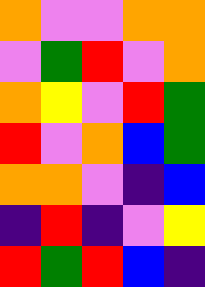[["orange", "violet", "violet", "orange", "orange"], ["violet", "green", "red", "violet", "orange"], ["orange", "yellow", "violet", "red", "green"], ["red", "violet", "orange", "blue", "green"], ["orange", "orange", "violet", "indigo", "blue"], ["indigo", "red", "indigo", "violet", "yellow"], ["red", "green", "red", "blue", "indigo"]]